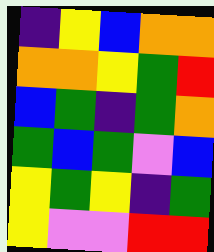[["indigo", "yellow", "blue", "orange", "orange"], ["orange", "orange", "yellow", "green", "red"], ["blue", "green", "indigo", "green", "orange"], ["green", "blue", "green", "violet", "blue"], ["yellow", "green", "yellow", "indigo", "green"], ["yellow", "violet", "violet", "red", "red"]]